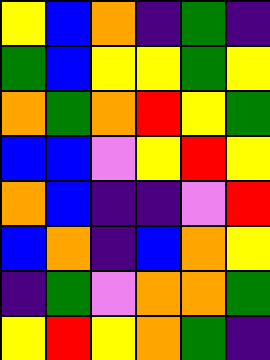[["yellow", "blue", "orange", "indigo", "green", "indigo"], ["green", "blue", "yellow", "yellow", "green", "yellow"], ["orange", "green", "orange", "red", "yellow", "green"], ["blue", "blue", "violet", "yellow", "red", "yellow"], ["orange", "blue", "indigo", "indigo", "violet", "red"], ["blue", "orange", "indigo", "blue", "orange", "yellow"], ["indigo", "green", "violet", "orange", "orange", "green"], ["yellow", "red", "yellow", "orange", "green", "indigo"]]